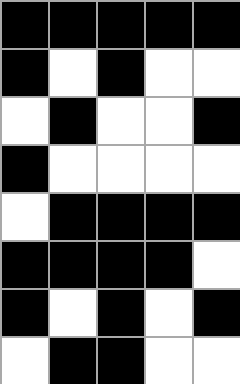[["black", "black", "black", "black", "black"], ["black", "white", "black", "white", "white"], ["white", "black", "white", "white", "black"], ["black", "white", "white", "white", "white"], ["white", "black", "black", "black", "black"], ["black", "black", "black", "black", "white"], ["black", "white", "black", "white", "black"], ["white", "black", "black", "white", "white"]]